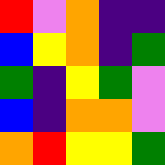[["red", "violet", "orange", "indigo", "indigo"], ["blue", "yellow", "orange", "indigo", "green"], ["green", "indigo", "yellow", "green", "violet"], ["blue", "indigo", "orange", "orange", "violet"], ["orange", "red", "yellow", "yellow", "green"]]